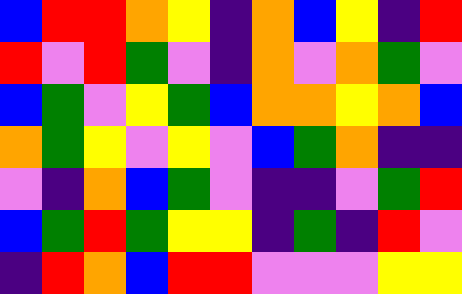[["blue", "red", "red", "orange", "yellow", "indigo", "orange", "blue", "yellow", "indigo", "red"], ["red", "violet", "red", "green", "violet", "indigo", "orange", "violet", "orange", "green", "violet"], ["blue", "green", "violet", "yellow", "green", "blue", "orange", "orange", "yellow", "orange", "blue"], ["orange", "green", "yellow", "violet", "yellow", "violet", "blue", "green", "orange", "indigo", "indigo"], ["violet", "indigo", "orange", "blue", "green", "violet", "indigo", "indigo", "violet", "green", "red"], ["blue", "green", "red", "green", "yellow", "yellow", "indigo", "green", "indigo", "red", "violet"], ["indigo", "red", "orange", "blue", "red", "red", "violet", "violet", "violet", "yellow", "yellow"]]